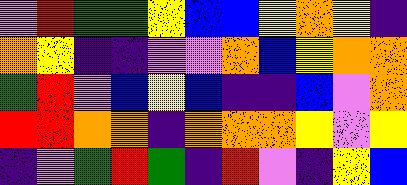[["violet", "red", "green", "green", "yellow", "blue", "blue", "yellow", "orange", "yellow", "indigo"], ["orange", "yellow", "indigo", "indigo", "violet", "violet", "orange", "blue", "yellow", "orange", "orange"], ["green", "red", "violet", "blue", "yellow", "blue", "indigo", "indigo", "blue", "violet", "orange"], ["red", "red", "orange", "orange", "indigo", "orange", "orange", "orange", "yellow", "violet", "yellow"], ["indigo", "violet", "green", "red", "green", "indigo", "red", "violet", "indigo", "yellow", "blue"]]